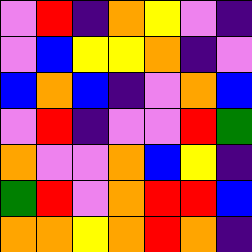[["violet", "red", "indigo", "orange", "yellow", "violet", "indigo"], ["violet", "blue", "yellow", "yellow", "orange", "indigo", "violet"], ["blue", "orange", "blue", "indigo", "violet", "orange", "blue"], ["violet", "red", "indigo", "violet", "violet", "red", "green"], ["orange", "violet", "violet", "orange", "blue", "yellow", "indigo"], ["green", "red", "violet", "orange", "red", "red", "blue"], ["orange", "orange", "yellow", "orange", "red", "orange", "indigo"]]